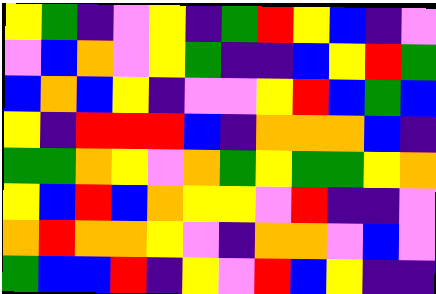[["yellow", "green", "indigo", "violet", "yellow", "indigo", "green", "red", "yellow", "blue", "indigo", "violet"], ["violet", "blue", "orange", "violet", "yellow", "green", "indigo", "indigo", "blue", "yellow", "red", "green"], ["blue", "orange", "blue", "yellow", "indigo", "violet", "violet", "yellow", "red", "blue", "green", "blue"], ["yellow", "indigo", "red", "red", "red", "blue", "indigo", "orange", "orange", "orange", "blue", "indigo"], ["green", "green", "orange", "yellow", "violet", "orange", "green", "yellow", "green", "green", "yellow", "orange"], ["yellow", "blue", "red", "blue", "orange", "yellow", "yellow", "violet", "red", "indigo", "indigo", "violet"], ["orange", "red", "orange", "orange", "yellow", "violet", "indigo", "orange", "orange", "violet", "blue", "violet"], ["green", "blue", "blue", "red", "indigo", "yellow", "violet", "red", "blue", "yellow", "indigo", "indigo"]]